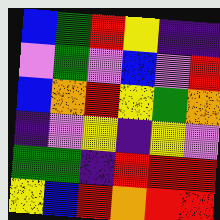[["blue", "green", "red", "yellow", "indigo", "indigo"], ["violet", "green", "violet", "blue", "violet", "red"], ["blue", "orange", "red", "yellow", "green", "orange"], ["indigo", "violet", "yellow", "indigo", "yellow", "violet"], ["green", "green", "indigo", "red", "red", "red"], ["yellow", "blue", "red", "orange", "red", "red"]]